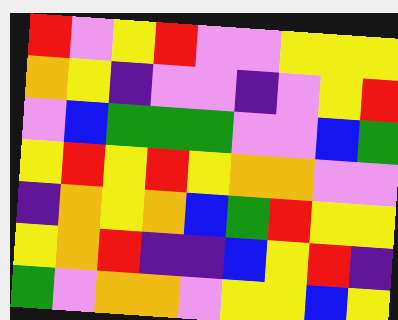[["red", "violet", "yellow", "red", "violet", "violet", "yellow", "yellow", "yellow"], ["orange", "yellow", "indigo", "violet", "violet", "indigo", "violet", "yellow", "red"], ["violet", "blue", "green", "green", "green", "violet", "violet", "blue", "green"], ["yellow", "red", "yellow", "red", "yellow", "orange", "orange", "violet", "violet"], ["indigo", "orange", "yellow", "orange", "blue", "green", "red", "yellow", "yellow"], ["yellow", "orange", "red", "indigo", "indigo", "blue", "yellow", "red", "indigo"], ["green", "violet", "orange", "orange", "violet", "yellow", "yellow", "blue", "yellow"]]